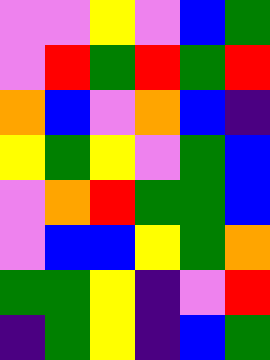[["violet", "violet", "yellow", "violet", "blue", "green"], ["violet", "red", "green", "red", "green", "red"], ["orange", "blue", "violet", "orange", "blue", "indigo"], ["yellow", "green", "yellow", "violet", "green", "blue"], ["violet", "orange", "red", "green", "green", "blue"], ["violet", "blue", "blue", "yellow", "green", "orange"], ["green", "green", "yellow", "indigo", "violet", "red"], ["indigo", "green", "yellow", "indigo", "blue", "green"]]